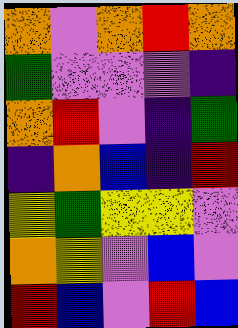[["orange", "violet", "orange", "red", "orange"], ["green", "violet", "violet", "violet", "indigo"], ["orange", "red", "violet", "indigo", "green"], ["indigo", "orange", "blue", "indigo", "red"], ["yellow", "green", "yellow", "yellow", "violet"], ["orange", "yellow", "violet", "blue", "violet"], ["red", "blue", "violet", "red", "blue"]]